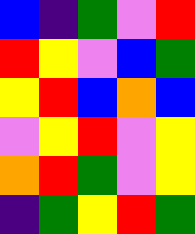[["blue", "indigo", "green", "violet", "red"], ["red", "yellow", "violet", "blue", "green"], ["yellow", "red", "blue", "orange", "blue"], ["violet", "yellow", "red", "violet", "yellow"], ["orange", "red", "green", "violet", "yellow"], ["indigo", "green", "yellow", "red", "green"]]